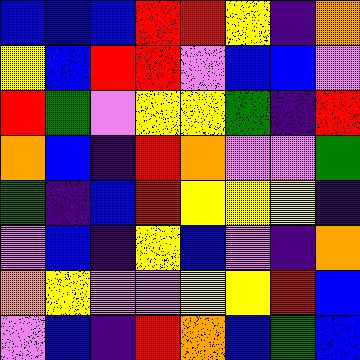[["blue", "blue", "blue", "red", "red", "yellow", "indigo", "orange"], ["yellow", "blue", "red", "red", "violet", "blue", "blue", "violet"], ["red", "green", "violet", "yellow", "yellow", "green", "indigo", "red"], ["orange", "blue", "indigo", "red", "orange", "violet", "violet", "green"], ["green", "indigo", "blue", "red", "yellow", "yellow", "yellow", "indigo"], ["violet", "blue", "indigo", "yellow", "blue", "violet", "indigo", "orange"], ["orange", "yellow", "violet", "violet", "yellow", "yellow", "red", "blue"], ["violet", "blue", "indigo", "red", "orange", "blue", "green", "blue"]]